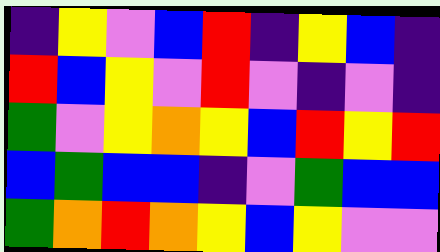[["indigo", "yellow", "violet", "blue", "red", "indigo", "yellow", "blue", "indigo"], ["red", "blue", "yellow", "violet", "red", "violet", "indigo", "violet", "indigo"], ["green", "violet", "yellow", "orange", "yellow", "blue", "red", "yellow", "red"], ["blue", "green", "blue", "blue", "indigo", "violet", "green", "blue", "blue"], ["green", "orange", "red", "orange", "yellow", "blue", "yellow", "violet", "violet"]]